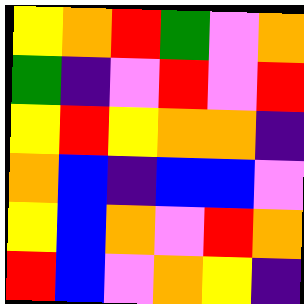[["yellow", "orange", "red", "green", "violet", "orange"], ["green", "indigo", "violet", "red", "violet", "red"], ["yellow", "red", "yellow", "orange", "orange", "indigo"], ["orange", "blue", "indigo", "blue", "blue", "violet"], ["yellow", "blue", "orange", "violet", "red", "orange"], ["red", "blue", "violet", "orange", "yellow", "indigo"]]